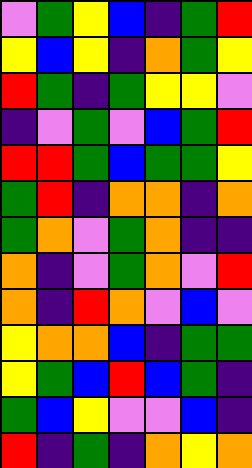[["violet", "green", "yellow", "blue", "indigo", "green", "red"], ["yellow", "blue", "yellow", "indigo", "orange", "green", "yellow"], ["red", "green", "indigo", "green", "yellow", "yellow", "violet"], ["indigo", "violet", "green", "violet", "blue", "green", "red"], ["red", "red", "green", "blue", "green", "green", "yellow"], ["green", "red", "indigo", "orange", "orange", "indigo", "orange"], ["green", "orange", "violet", "green", "orange", "indigo", "indigo"], ["orange", "indigo", "violet", "green", "orange", "violet", "red"], ["orange", "indigo", "red", "orange", "violet", "blue", "violet"], ["yellow", "orange", "orange", "blue", "indigo", "green", "green"], ["yellow", "green", "blue", "red", "blue", "green", "indigo"], ["green", "blue", "yellow", "violet", "violet", "blue", "indigo"], ["red", "indigo", "green", "indigo", "orange", "yellow", "orange"]]